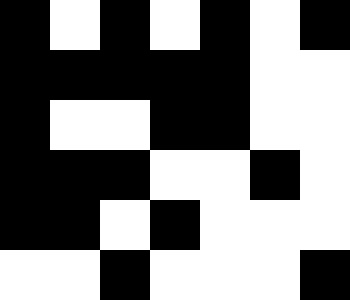[["black", "white", "black", "white", "black", "white", "black"], ["black", "black", "black", "black", "black", "white", "white"], ["black", "white", "white", "black", "black", "white", "white"], ["black", "black", "black", "white", "white", "black", "white"], ["black", "black", "white", "black", "white", "white", "white"], ["white", "white", "black", "white", "white", "white", "black"]]